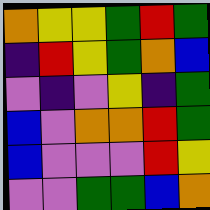[["orange", "yellow", "yellow", "green", "red", "green"], ["indigo", "red", "yellow", "green", "orange", "blue"], ["violet", "indigo", "violet", "yellow", "indigo", "green"], ["blue", "violet", "orange", "orange", "red", "green"], ["blue", "violet", "violet", "violet", "red", "yellow"], ["violet", "violet", "green", "green", "blue", "orange"]]